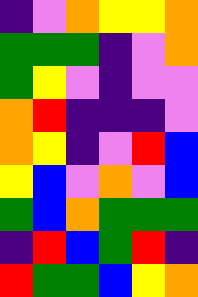[["indigo", "violet", "orange", "yellow", "yellow", "orange"], ["green", "green", "green", "indigo", "violet", "orange"], ["green", "yellow", "violet", "indigo", "violet", "violet"], ["orange", "red", "indigo", "indigo", "indigo", "violet"], ["orange", "yellow", "indigo", "violet", "red", "blue"], ["yellow", "blue", "violet", "orange", "violet", "blue"], ["green", "blue", "orange", "green", "green", "green"], ["indigo", "red", "blue", "green", "red", "indigo"], ["red", "green", "green", "blue", "yellow", "orange"]]